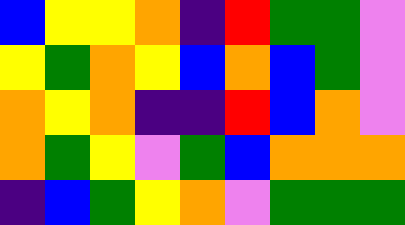[["blue", "yellow", "yellow", "orange", "indigo", "red", "green", "green", "violet"], ["yellow", "green", "orange", "yellow", "blue", "orange", "blue", "green", "violet"], ["orange", "yellow", "orange", "indigo", "indigo", "red", "blue", "orange", "violet"], ["orange", "green", "yellow", "violet", "green", "blue", "orange", "orange", "orange"], ["indigo", "blue", "green", "yellow", "orange", "violet", "green", "green", "green"]]